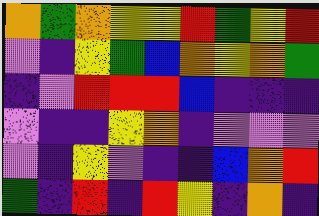[["orange", "green", "orange", "yellow", "yellow", "red", "green", "yellow", "red"], ["violet", "indigo", "yellow", "green", "blue", "orange", "yellow", "orange", "green"], ["indigo", "violet", "red", "red", "red", "blue", "indigo", "indigo", "indigo"], ["violet", "indigo", "indigo", "yellow", "orange", "indigo", "violet", "violet", "violet"], ["violet", "indigo", "yellow", "violet", "indigo", "indigo", "blue", "orange", "red"], ["green", "indigo", "red", "indigo", "red", "yellow", "indigo", "orange", "indigo"]]